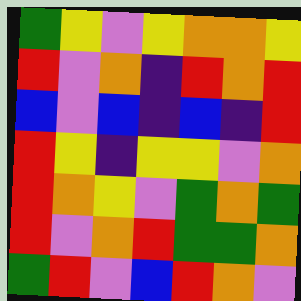[["green", "yellow", "violet", "yellow", "orange", "orange", "yellow"], ["red", "violet", "orange", "indigo", "red", "orange", "red"], ["blue", "violet", "blue", "indigo", "blue", "indigo", "red"], ["red", "yellow", "indigo", "yellow", "yellow", "violet", "orange"], ["red", "orange", "yellow", "violet", "green", "orange", "green"], ["red", "violet", "orange", "red", "green", "green", "orange"], ["green", "red", "violet", "blue", "red", "orange", "violet"]]